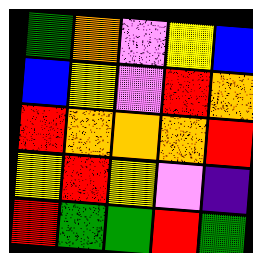[["green", "orange", "violet", "yellow", "blue"], ["blue", "yellow", "violet", "red", "orange"], ["red", "orange", "orange", "orange", "red"], ["yellow", "red", "yellow", "violet", "indigo"], ["red", "green", "green", "red", "green"]]